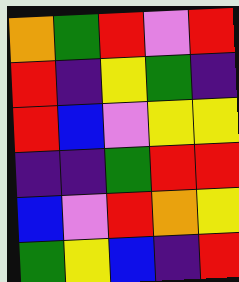[["orange", "green", "red", "violet", "red"], ["red", "indigo", "yellow", "green", "indigo"], ["red", "blue", "violet", "yellow", "yellow"], ["indigo", "indigo", "green", "red", "red"], ["blue", "violet", "red", "orange", "yellow"], ["green", "yellow", "blue", "indigo", "red"]]